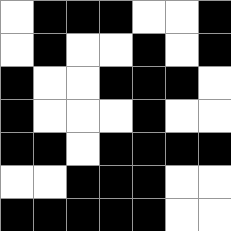[["white", "black", "black", "black", "white", "white", "black"], ["white", "black", "white", "white", "black", "white", "black"], ["black", "white", "white", "black", "black", "black", "white"], ["black", "white", "white", "white", "black", "white", "white"], ["black", "black", "white", "black", "black", "black", "black"], ["white", "white", "black", "black", "black", "white", "white"], ["black", "black", "black", "black", "black", "white", "white"]]